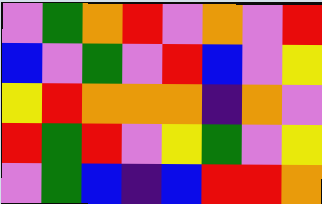[["violet", "green", "orange", "red", "violet", "orange", "violet", "red"], ["blue", "violet", "green", "violet", "red", "blue", "violet", "yellow"], ["yellow", "red", "orange", "orange", "orange", "indigo", "orange", "violet"], ["red", "green", "red", "violet", "yellow", "green", "violet", "yellow"], ["violet", "green", "blue", "indigo", "blue", "red", "red", "orange"]]